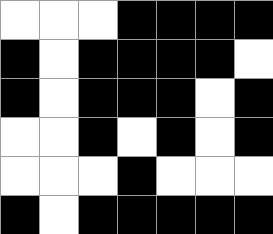[["white", "white", "white", "black", "black", "black", "black"], ["black", "white", "black", "black", "black", "black", "white"], ["black", "white", "black", "black", "black", "white", "black"], ["white", "white", "black", "white", "black", "white", "black"], ["white", "white", "white", "black", "white", "white", "white"], ["black", "white", "black", "black", "black", "black", "black"]]